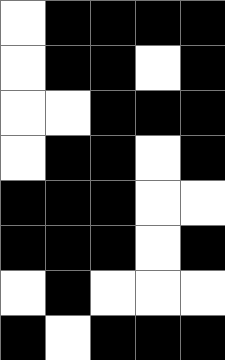[["white", "black", "black", "black", "black"], ["white", "black", "black", "white", "black"], ["white", "white", "black", "black", "black"], ["white", "black", "black", "white", "black"], ["black", "black", "black", "white", "white"], ["black", "black", "black", "white", "black"], ["white", "black", "white", "white", "white"], ["black", "white", "black", "black", "black"]]